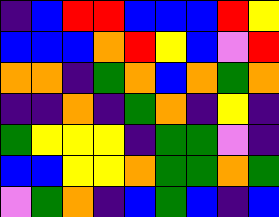[["indigo", "blue", "red", "red", "blue", "blue", "blue", "red", "yellow"], ["blue", "blue", "blue", "orange", "red", "yellow", "blue", "violet", "red"], ["orange", "orange", "indigo", "green", "orange", "blue", "orange", "green", "orange"], ["indigo", "indigo", "orange", "indigo", "green", "orange", "indigo", "yellow", "indigo"], ["green", "yellow", "yellow", "yellow", "indigo", "green", "green", "violet", "indigo"], ["blue", "blue", "yellow", "yellow", "orange", "green", "green", "orange", "green"], ["violet", "green", "orange", "indigo", "blue", "green", "blue", "indigo", "blue"]]